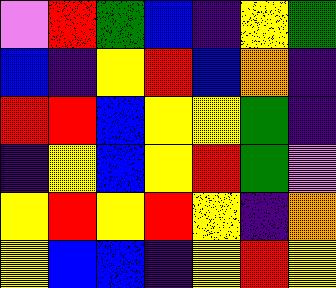[["violet", "red", "green", "blue", "indigo", "yellow", "green"], ["blue", "indigo", "yellow", "red", "blue", "orange", "indigo"], ["red", "red", "blue", "yellow", "yellow", "green", "indigo"], ["indigo", "yellow", "blue", "yellow", "red", "green", "violet"], ["yellow", "red", "yellow", "red", "yellow", "indigo", "orange"], ["yellow", "blue", "blue", "indigo", "yellow", "red", "yellow"]]